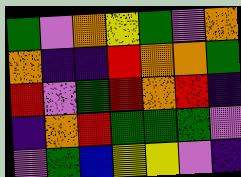[["green", "violet", "orange", "yellow", "green", "violet", "orange"], ["orange", "indigo", "indigo", "red", "orange", "orange", "green"], ["red", "violet", "green", "red", "orange", "red", "indigo"], ["indigo", "orange", "red", "green", "green", "green", "violet"], ["violet", "green", "blue", "yellow", "yellow", "violet", "indigo"]]